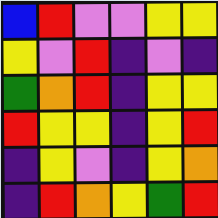[["blue", "red", "violet", "violet", "yellow", "yellow"], ["yellow", "violet", "red", "indigo", "violet", "indigo"], ["green", "orange", "red", "indigo", "yellow", "yellow"], ["red", "yellow", "yellow", "indigo", "yellow", "red"], ["indigo", "yellow", "violet", "indigo", "yellow", "orange"], ["indigo", "red", "orange", "yellow", "green", "red"]]